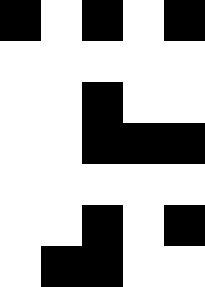[["black", "white", "black", "white", "black"], ["white", "white", "white", "white", "white"], ["white", "white", "black", "white", "white"], ["white", "white", "black", "black", "black"], ["white", "white", "white", "white", "white"], ["white", "white", "black", "white", "black"], ["white", "black", "black", "white", "white"]]